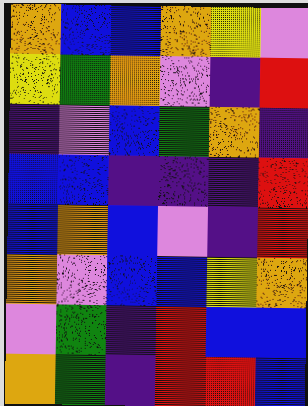[["orange", "blue", "blue", "orange", "yellow", "violet"], ["yellow", "green", "orange", "violet", "indigo", "red"], ["indigo", "violet", "blue", "green", "orange", "indigo"], ["blue", "blue", "indigo", "indigo", "indigo", "red"], ["blue", "orange", "blue", "violet", "indigo", "red"], ["orange", "violet", "blue", "blue", "yellow", "orange"], ["violet", "green", "indigo", "red", "blue", "blue"], ["orange", "green", "indigo", "red", "red", "blue"]]